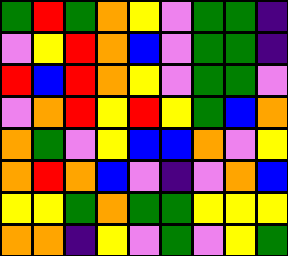[["green", "red", "green", "orange", "yellow", "violet", "green", "green", "indigo"], ["violet", "yellow", "red", "orange", "blue", "violet", "green", "green", "indigo"], ["red", "blue", "red", "orange", "yellow", "violet", "green", "green", "violet"], ["violet", "orange", "red", "yellow", "red", "yellow", "green", "blue", "orange"], ["orange", "green", "violet", "yellow", "blue", "blue", "orange", "violet", "yellow"], ["orange", "red", "orange", "blue", "violet", "indigo", "violet", "orange", "blue"], ["yellow", "yellow", "green", "orange", "green", "green", "yellow", "yellow", "yellow"], ["orange", "orange", "indigo", "yellow", "violet", "green", "violet", "yellow", "green"]]